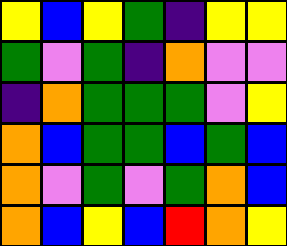[["yellow", "blue", "yellow", "green", "indigo", "yellow", "yellow"], ["green", "violet", "green", "indigo", "orange", "violet", "violet"], ["indigo", "orange", "green", "green", "green", "violet", "yellow"], ["orange", "blue", "green", "green", "blue", "green", "blue"], ["orange", "violet", "green", "violet", "green", "orange", "blue"], ["orange", "blue", "yellow", "blue", "red", "orange", "yellow"]]